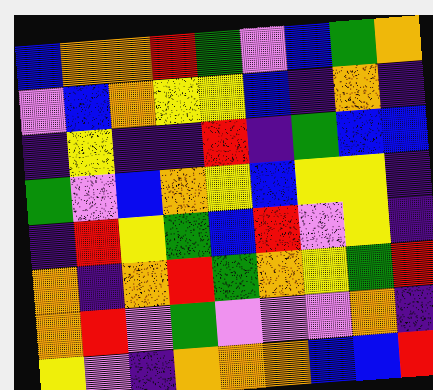[["blue", "orange", "orange", "red", "green", "violet", "blue", "green", "orange"], ["violet", "blue", "orange", "yellow", "yellow", "blue", "indigo", "orange", "indigo"], ["indigo", "yellow", "indigo", "indigo", "red", "indigo", "green", "blue", "blue"], ["green", "violet", "blue", "orange", "yellow", "blue", "yellow", "yellow", "indigo"], ["indigo", "red", "yellow", "green", "blue", "red", "violet", "yellow", "indigo"], ["orange", "indigo", "orange", "red", "green", "orange", "yellow", "green", "red"], ["orange", "red", "violet", "green", "violet", "violet", "violet", "orange", "indigo"], ["yellow", "violet", "indigo", "orange", "orange", "orange", "blue", "blue", "red"]]